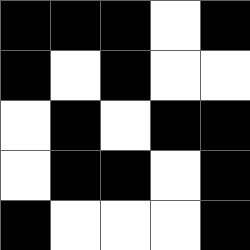[["black", "black", "black", "white", "black"], ["black", "white", "black", "white", "white"], ["white", "black", "white", "black", "black"], ["white", "black", "black", "white", "black"], ["black", "white", "white", "white", "black"]]